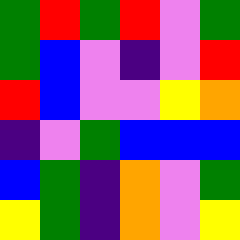[["green", "red", "green", "red", "violet", "green"], ["green", "blue", "violet", "indigo", "violet", "red"], ["red", "blue", "violet", "violet", "yellow", "orange"], ["indigo", "violet", "green", "blue", "blue", "blue"], ["blue", "green", "indigo", "orange", "violet", "green"], ["yellow", "green", "indigo", "orange", "violet", "yellow"]]